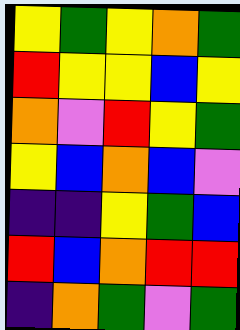[["yellow", "green", "yellow", "orange", "green"], ["red", "yellow", "yellow", "blue", "yellow"], ["orange", "violet", "red", "yellow", "green"], ["yellow", "blue", "orange", "blue", "violet"], ["indigo", "indigo", "yellow", "green", "blue"], ["red", "blue", "orange", "red", "red"], ["indigo", "orange", "green", "violet", "green"]]